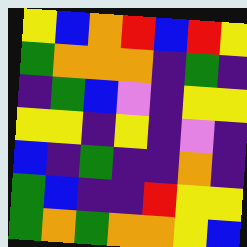[["yellow", "blue", "orange", "red", "blue", "red", "yellow"], ["green", "orange", "orange", "orange", "indigo", "green", "indigo"], ["indigo", "green", "blue", "violet", "indigo", "yellow", "yellow"], ["yellow", "yellow", "indigo", "yellow", "indigo", "violet", "indigo"], ["blue", "indigo", "green", "indigo", "indigo", "orange", "indigo"], ["green", "blue", "indigo", "indigo", "red", "yellow", "yellow"], ["green", "orange", "green", "orange", "orange", "yellow", "blue"]]